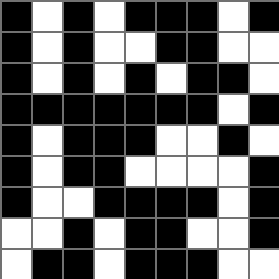[["black", "white", "black", "white", "black", "black", "black", "white", "black"], ["black", "white", "black", "white", "white", "black", "black", "white", "white"], ["black", "white", "black", "white", "black", "white", "black", "black", "white"], ["black", "black", "black", "black", "black", "black", "black", "white", "black"], ["black", "white", "black", "black", "black", "white", "white", "black", "white"], ["black", "white", "black", "black", "white", "white", "white", "white", "black"], ["black", "white", "white", "black", "black", "black", "black", "white", "black"], ["white", "white", "black", "white", "black", "black", "white", "white", "black"], ["white", "black", "black", "white", "black", "black", "black", "white", "white"]]